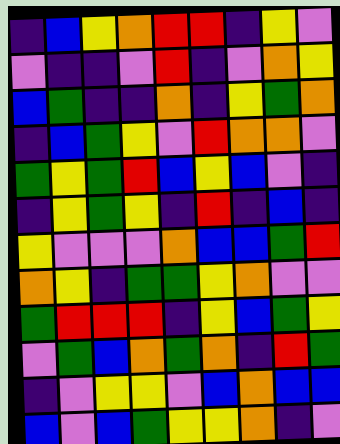[["indigo", "blue", "yellow", "orange", "red", "red", "indigo", "yellow", "violet"], ["violet", "indigo", "indigo", "violet", "red", "indigo", "violet", "orange", "yellow"], ["blue", "green", "indigo", "indigo", "orange", "indigo", "yellow", "green", "orange"], ["indigo", "blue", "green", "yellow", "violet", "red", "orange", "orange", "violet"], ["green", "yellow", "green", "red", "blue", "yellow", "blue", "violet", "indigo"], ["indigo", "yellow", "green", "yellow", "indigo", "red", "indigo", "blue", "indigo"], ["yellow", "violet", "violet", "violet", "orange", "blue", "blue", "green", "red"], ["orange", "yellow", "indigo", "green", "green", "yellow", "orange", "violet", "violet"], ["green", "red", "red", "red", "indigo", "yellow", "blue", "green", "yellow"], ["violet", "green", "blue", "orange", "green", "orange", "indigo", "red", "green"], ["indigo", "violet", "yellow", "yellow", "violet", "blue", "orange", "blue", "blue"], ["blue", "violet", "blue", "green", "yellow", "yellow", "orange", "indigo", "violet"]]